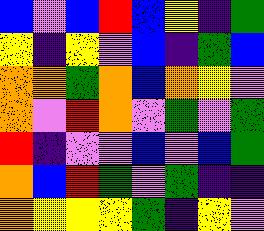[["blue", "violet", "blue", "red", "blue", "yellow", "indigo", "green"], ["yellow", "indigo", "yellow", "violet", "blue", "indigo", "green", "blue"], ["orange", "orange", "green", "orange", "blue", "orange", "yellow", "violet"], ["orange", "violet", "red", "orange", "violet", "green", "violet", "green"], ["red", "indigo", "violet", "violet", "blue", "violet", "blue", "green"], ["orange", "blue", "red", "green", "violet", "green", "indigo", "indigo"], ["orange", "yellow", "yellow", "yellow", "green", "indigo", "yellow", "violet"]]